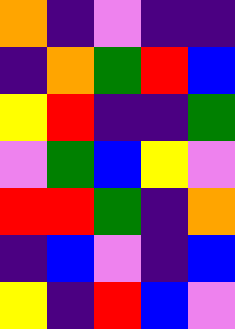[["orange", "indigo", "violet", "indigo", "indigo"], ["indigo", "orange", "green", "red", "blue"], ["yellow", "red", "indigo", "indigo", "green"], ["violet", "green", "blue", "yellow", "violet"], ["red", "red", "green", "indigo", "orange"], ["indigo", "blue", "violet", "indigo", "blue"], ["yellow", "indigo", "red", "blue", "violet"]]